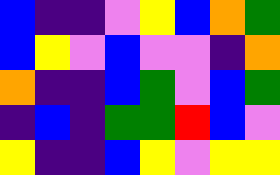[["blue", "indigo", "indigo", "violet", "yellow", "blue", "orange", "green"], ["blue", "yellow", "violet", "blue", "violet", "violet", "indigo", "orange"], ["orange", "indigo", "indigo", "blue", "green", "violet", "blue", "green"], ["indigo", "blue", "indigo", "green", "green", "red", "blue", "violet"], ["yellow", "indigo", "indigo", "blue", "yellow", "violet", "yellow", "yellow"]]